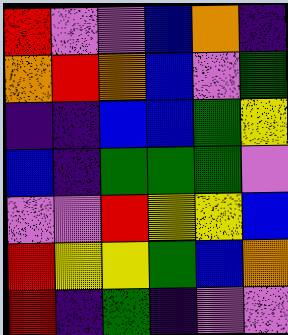[["red", "violet", "violet", "blue", "orange", "indigo"], ["orange", "red", "orange", "blue", "violet", "green"], ["indigo", "indigo", "blue", "blue", "green", "yellow"], ["blue", "indigo", "green", "green", "green", "violet"], ["violet", "violet", "red", "yellow", "yellow", "blue"], ["red", "yellow", "yellow", "green", "blue", "orange"], ["red", "indigo", "green", "indigo", "violet", "violet"]]